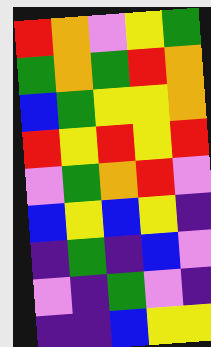[["red", "orange", "violet", "yellow", "green"], ["green", "orange", "green", "red", "orange"], ["blue", "green", "yellow", "yellow", "orange"], ["red", "yellow", "red", "yellow", "red"], ["violet", "green", "orange", "red", "violet"], ["blue", "yellow", "blue", "yellow", "indigo"], ["indigo", "green", "indigo", "blue", "violet"], ["violet", "indigo", "green", "violet", "indigo"], ["indigo", "indigo", "blue", "yellow", "yellow"]]